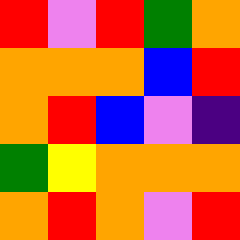[["red", "violet", "red", "green", "orange"], ["orange", "orange", "orange", "blue", "red"], ["orange", "red", "blue", "violet", "indigo"], ["green", "yellow", "orange", "orange", "orange"], ["orange", "red", "orange", "violet", "red"]]